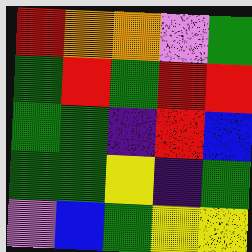[["red", "orange", "orange", "violet", "green"], ["green", "red", "green", "red", "red"], ["green", "green", "indigo", "red", "blue"], ["green", "green", "yellow", "indigo", "green"], ["violet", "blue", "green", "yellow", "yellow"]]